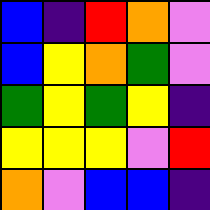[["blue", "indigo", "red", "orange", "violet"], ["blue", "yellow", "orange", "green", "violet"], ["green", "yellow", "green", "yellow", "indigo"], ["yellow", "yellow", "yellow", "violet", "red"], ["orange", "violet", "blue", "blue", "indigo"]]